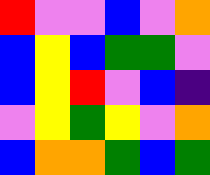[["red", "violet", "violet", "blue", "violet", "orange"], ["blue", "yellow", "blue", "green", "green", "violet"], ["blue", "yellow", "red", "violet", "blue", "indigo"], ["violet", "yellow", "green", "yellow", "violet", "orange"], ["blue", "orange", "orange", "green", "blue", "green"]]